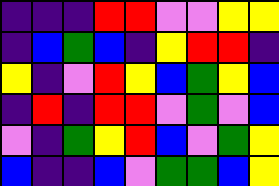[["indigo", "indigo", "indigo", "red", "red", "violet", "violet", "yellow", "yellow"], ["indigo", "blue", "green", "blue", "indigo", "yellow", "red", "red", "indigo"], ["yellow", "indigo", "violet", "red", "yellow", "blue", "green", "yellow", "blue"], ["indigo", "red", "indigo", "red", "red", "violet", "green", "violet", "blue"], ["violet", "indigo", "green", "yellow", "red", "blue", "violet", "green", "yellow"], ["blue", "indigo", "indigo", "blue", "violet", "green", "green", "blue", "yellow"]]